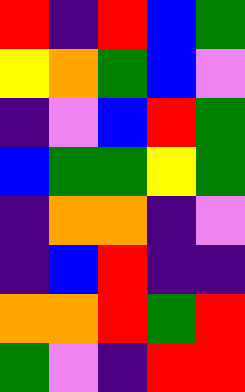[["red", "indigo", "red", "blue", "green"], ["yellow", "orange", "green", "blue", "violet"], ["indigo", "violet", "blue", "red", "green"], ["blue", "green", "green", "yellow", "green"], ["indigo", "orange", "orange", "indigo", "violet"], ["indigo", "blue", "red", "indigo", "indigo"], ["orange", "orange", "red", "green", "red"], ["green", "violet", "indigo", "red", "red"]]